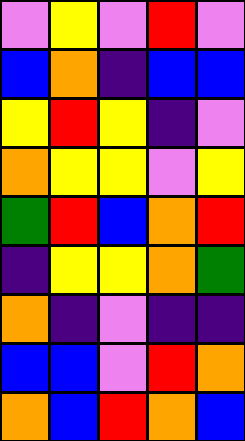[["violet", "yellow", "violet", "red", "violet"], ["blue", "orange", "indigo", "blue", "blue"], ["yellow", "red", "yellow", "indigo", "violet"], ["orange", "yellow", "yellow", "violet", "yellow"], ["green", "red", "blue", "orange", "red"], ["indigo", "yellow", "yellow", "orange", "green"], ["orange", "indigo", "violet", "indigo", "indigo"], ["blue", "blue", "violet", "red", "orange"], ["orange", "blue", "red", "orange", "blue"]]